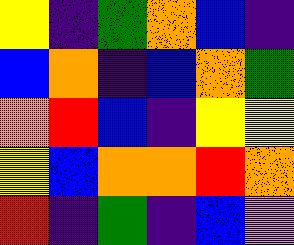[["yellow", "indigo", "green", "orange", "blue", "indigo"], ["blue", "orange", "indigo", "blue", "orange", "green"], ["orange", "red", "blue", "indigo", "yellow", "yellow"], ["yellow", "blue", "orange", "orange", "red", "orange"], ["red", "indigo", "green", "indigo", "blue", "violet"]]